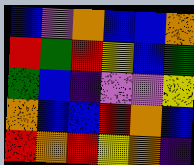[["blue", "violet", "orange", "blue", "blue", "orange"], ["red", "green", "red", "yellow", "blue", "green"], ["green", "blue", "indigo", "violet", "violet", "yellow"], ["orange", "blue", "blue", "red", "orange", "blue"], ["red", "orange", "red", "yellow", "orange", "indigo"]]